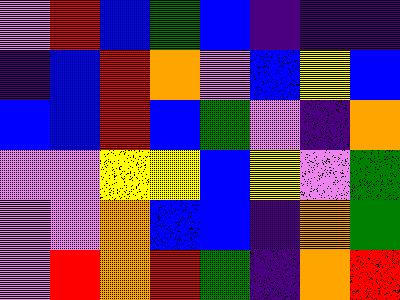[["violet", "red", "blue", "green", "blue", "indigo", "indigo", "indigo"], ["indigo", "blue", "red", "orange", "violet", "blue", "yellow", "blue"], ["blue", "blue", "red", "blue", "green", "violet", "indigo", "orange"], ["violet", "violet", "yellow", "yellow", "blue", "yellow", "violet", "green"], ["violet", "violet", "orange", "blue", "blue", "indigo", "orange", "green"], ["violet", "red", "orange", "red", "green", "indigo", "orange", "red"]]